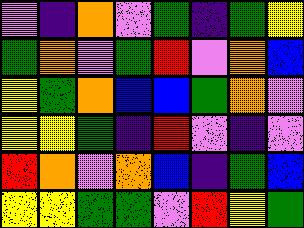[["violet", "indigo", "orange", "violet", "green", "indigo", "green", "yellow"], ["green", "orange", "violet", "green", "red", "violet", "orange", "blue"], ["yellow", "green", "orange", "blue", "blue", "green", "orange", "violet"], ["yellow", "yellow", "green", "indigo", "red", "violet", "indigo", "violet"], ["red", "orange", "violet", "orange", "blue", "indigo", "green", "blue"], ["yellow", "yellow", "green", "green", "violet", "red", "yellow", "green"]]